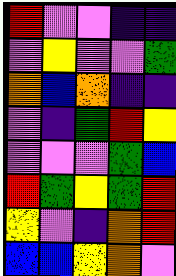[["red", "violet", "violet", "indigo", "indigo"], ["violet", "yellow", "violet", "violet", "green"], ["orange", "blue", "orange", "indigo", "indigo"], ["violet", "indigo", "green", "red", "yellow"], ["violet", "violet", "violet", "green", "blue"], ["red", "green", "yellow", "green", "red"], ["yellow", "violet", "indigo", "orange", "red"], ["blue", "blue", "yellow", "orange", "violet"]]